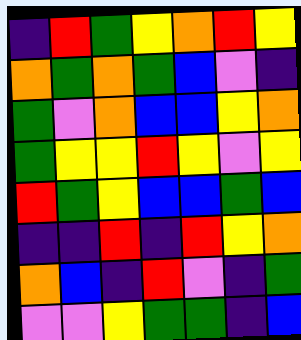[["indigo", "red", "green", "yellow", "orange", "red", "yellow"], ["orange", "green", "orange", "green", "blue", "violet", "indigo"], ["green", "violet", "orange", "blue", "blue", "yellow", "orange"], ["green", "yellow", "yellow", "red", "yellow", "violet", "yellow"], ["red", "green", "yellow", "blue", "blue", "green", "blue"], ["indigo", "indigo", "red", "indigo", "red", "yellow", "orange"], ["orange", "blue", "indigo", "red", "violet", "indigo", "green"], ["violet", "violet", "yellow", "green", "green", "indigo", "blue"]]